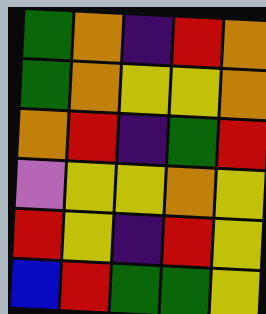[["green", "orange", "indigo", "red", "orange"], ["green", "orange", "yellow", "yellow", "orange"], ["orange", "red", "indigo", "green", "red"], ["violet", "yellow", "yellow", "orange", "yellow"], ["red", "yellow", "indigo", "red", "yellow"], ["blue", "red", "green", "green", "yellow"]]